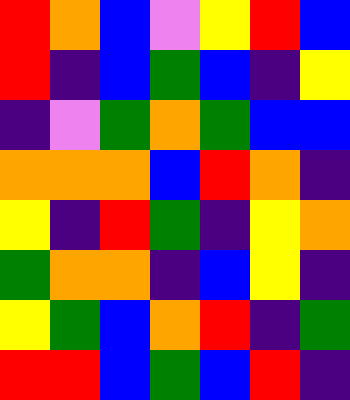[["red", "orange", "blue", "violet", "yellow", "red", "blue"], ["red", "indigo", "blue", "green", "blue", "indigo", "yellow"], ["indigo", "violet", "green", "orange", "green", "blue", "blue"], ["orange", "orange", "orange", "blue", "red", "orange", "indigo"], ["yellow", "indigo", "red", "green", "indigo", "yellow", "orange"], ["green", "orange", "orange", "indigo", "blue", "yellow", "indigo"], ["yellow", "green", "blue", "orange", "red", "indigo", "green"], ["red", "red", "blue", "green", "blue", "red", "indigo"]]